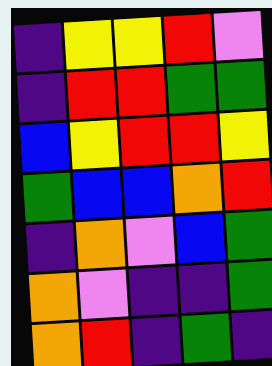[["indigo", "yellow", "yellow", "red", "violet"], ["indigo", "red", "red", "green", "green"], ["blue", "yellow", "red", "red", "yellow"], ["green", "blue", "blue", "orange", "red"], ["indigo", "orange", "violet", "blue", "green"], ["orange", "violet", "indigo", "indigo", "green"], ["orange", "red", "indigo", "green", "indigo"]]